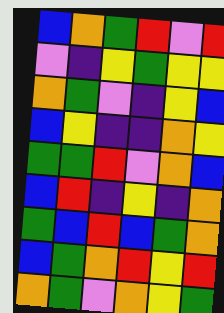[["blue", "orange", "green", "red", "violet", "red"], ["violet", "indigo", "yellow", "green", "yellow", "yellow"], ["orange", "green", "violet", "indigo", "yellow", "blue"], ["blue", "yellow", "indigo", "indigo", "orange", "yellow"], ["green", "green", "red", "violet", "orange", "blue"], ["blue", "red", "indigo", "yellow", "indigo", "orange"], ["green", "blue", "red", "blue", "green", "orange"], ["blue", "green", "orange", "red", "yellow", "red"], ["orange", "green", "violet", "orange", "yellow", "green"]]